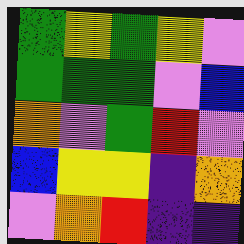[["green", "yellow", "green", "yellow", "violet"], ["green", "green", "green", "violet", "blue"], ["orange", "violet", "green", "red", "violet"], ["blue", "yellow", "yellow", "indigo", "orange"], ["violet", "orange", "red", "indigo", "indigo"]]